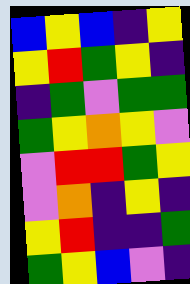[["blue", "yellow", "blue", "indigo", "yellow"], ["yellow", "red", "green", "yellow", "indigo"], ["indigo", "green", "violet", "green", "green"], ["green", "yellow", "orange", "yellow", "violet"], ["violet", "red", "red", "green", "yellow"], ["violet", "orange", "indigo", "yellow", "indigo"], ["yellow", "red", "indigo", "indigo", "green"], ["green", "yellow", "blue", "violet", "indigo"]]